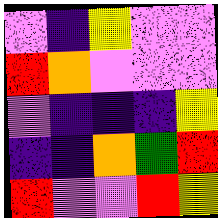[["violet", "indigo", "yellow", "violet", "violet"], ["red", "orange", "violet", "violet", "violet"], ["violet", "indigo", "indigo", "indigo", "yellow"], ["indigo", "indigo", "orange", "green", "red"], ["red", "violet", "violet", "red", "yellow"]]